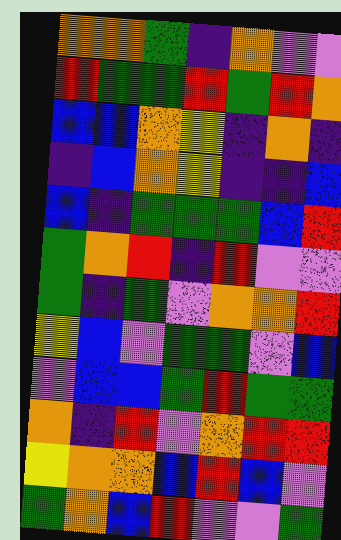[["orange", "orange", "green", "indigo", "orange", "violet", "violet"], ["red", "green", "green", "red", "green", "red", "orange"], ["blue", "blue", "orange", "yellow", "indigo", "orange", "indigo"], ["indigo", "blue", "orange", "yellow", "indigo", "indigo", "blue"], ["blue", "indigo", "green", "green", "green", "blue", "red"], ["green", "orange", "red", "indigo", "red", "violet", "violet"], ["green", "indigo", "green", "violet", "orange", "orange", "red"], ["yellow", "blue", "violet", "green", "green", "violet", "blue"], ["violet", "blue", "blue", "green", "red", "green", "green"], ["orange", "indigo", "red", "violet", "orange", "red", "red"], ["yellow", "orange", "orange", "blue", "red", "blue", "violet"], ["green", "orange", "blue", "red", "violet", "violet", "green"]]